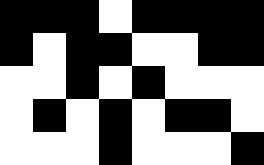[["black", "black", "black", "white", "black", "black", "black", "black"], ["black", "white", "black", "black", "white", "white", "black", "black"], ["white", "white", "black", "white", "black", "white", "white", "white"], ["white", "black", "white", "black", "white", "black", "black", "white"], ["white", "white", "white", "black", "white", "white", "white", "black"]]